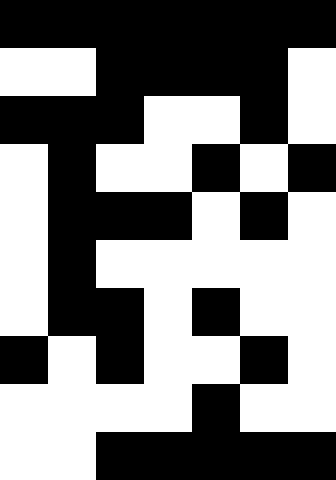[["black", "black", "black", "black", "black", "black", "black"], ["white", "white", "black", "black", "black", "black", "white"], ["black", "black", "black", "white", "white", "black", "white"], ["white", "black", "white", "white", "black", "white", "black"], ["white", "black", "black", "black", "white", "black", "white"], ["white", "black", "white", "white", "white", "white", "white"], ["white", "black", "black", "white", "black", "white", "white"], ["black", "white", "black", "white", "white", "black", "white"], ["white", "white", "white", "white", "black", "white", "white"], ["white", "white", "black", "black", "black", "black", "black"]]